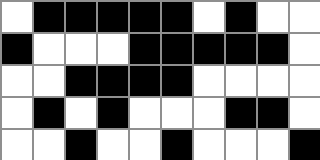[["white", "black", "black", "black", "black", "black", "white", "black", "white", "white"], ["black", "white", "white", "white", "black", "black", "black", "black", "black", "white"], ["white", "white", "black", "black", "black", "black", "white", "white", "white", "white"], ["white", "black", "white", "black", "white", "white", "white", "black", "black", "white"], ["white", "white", "black", "white", "white", "black", "white", "white", "white", "black"]]